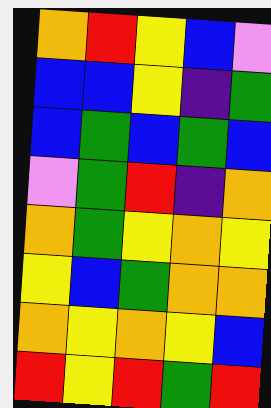[["orange", "red", "yellow", "blue", "violet"], ["blue", "blue", "yellow", "indigo", "green"], ["blue", "green", "blue", "green", "blue"], ["violet", "green", "red", "indigo", "orange"], ["orange", "green", "yellow", "orange", "yellow"], ["yellow", "blue", "green", "orange", "orange"], ["orange", "yellow", "orange", "yellow", "blue"], ["red", "yellow", "red", "green", "red"]]